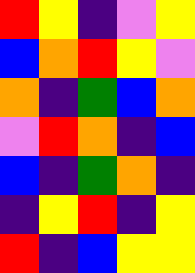[["red", "yellow", "indigo", "violet", "yellow"], ["blue", "orange", "red", "yellow", "violet"], ["orange", "indigo", "green", "blue", "orange"], ["violet", "red", "orange", "indigo", "blue"], ["blue", "indigo", "green", "orange", "indigo"], ["indigo", "yellow", "red", "indigo", "yellow"], ["red", "indigo", "blue", "yellow", "yellow"]]